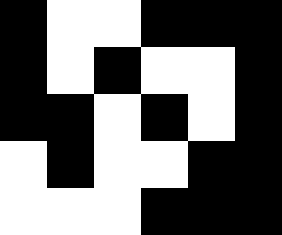[["black", "white", "white", "black", "black", "black"], ["black", "white", "black", "white", "white", "black"], ["black", "black", "white", "black", "white", "black"], ["white", "black", "white", "white", "black", "black"], ["white", "white", "white", "black", "black", "black"]]